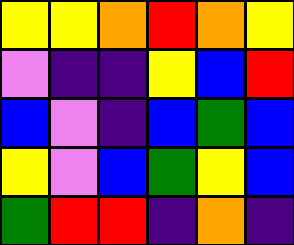[["yellow", "yellow", "orange", "red", "orange", "yellow"], ["violet", "indigo", "indigo", "yellow", "blue", "red"], ["blue", "violet", "indigo", "blue", "green", "blue"], ["yellow", "violet", "blue", "green", "yellow", "blue"], ["green", "red", "red", "indigo", "orange", "indigo"]]